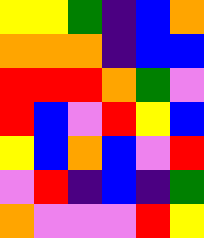[["yellow", "yellow", "green", "indigo", "blue", "orange"], ["orange", "orange", "orange", "indigo", "blue", "blue"], ["red", "red", "red", "orange", "green", "violet"], ["red", "blue", "violet", "red", "yellow", "blue"], ["yellow", "blue", "orange", "blue", "violet", "red"], ["violet", "red", "indigo", "blue", "indigo", "green"], ["orange", "violet", "violet", "violet", "red", "yellow"]]